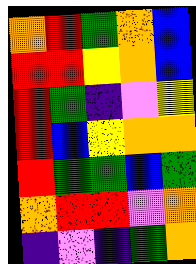[["orange", "red", "green", "orange", "blue"], ["red", "red", "yellow", "orange", "blue"], ["red", "green", "indigo", "violet", "yellow"], ["red", "blue", "yellow", "orange", "orange"], ["red", "green", "green", "blue", "green"], ["orange", "red", "red", "violet", "orange"], ["indigo", "violet", "indigo", "green", "orange"]]